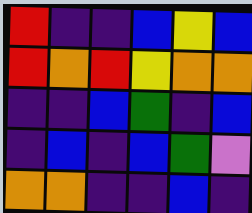[["red", "indigo", "indigo", "blue", "yellow", "blue"], ["red", "orange", "red", "yellow", "orange", "orange"], ["indigo", "indigo", "blue", "green", "indigo", "blue"], ["indigo", "blue", "indigo", "blue", "green", "violet"], ["orange", "orange", "indigo", "indigo", "blue", "indigo"]]